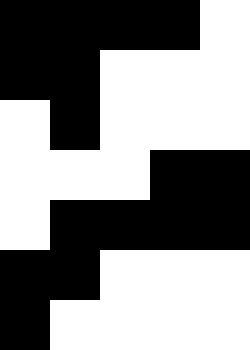[["black", "black", "black", "black", "white"], ["black", "black", "white", "white", "white"], ["white", "black", "white", "white", "white"], ["white", "white", "white", "black", "black"], ["white", "black", "black", "black", "black"], ["black", "black", "white", "white", "white"], ["black", "white", "white", "white", "white"]]